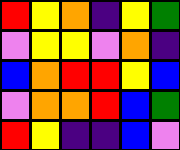[["red", "yellow", "orange", "indigo", "yellow", "green"], ["violet", "yellow", "yellow", "violet", "orange", "indigo"], ["blue", "orange", "red", "red", "yellow", "blue"], ["violet", "orange", "orange", "red", "blue", "green"], ["red", "yellow", "indigo", "indigo", "blue", "violet"]]